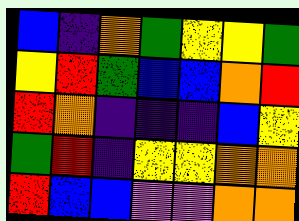[["blue", "indigo", "orange", "green", "yellow", "yellow", "green"], ["yellow", "red", "green", "blue", "blue", "orange", "red"], ["red", "orange", "indigo", "indigo", "indigo", "blue", "yellow"], ["green", "red", "indigo", "yellow", "yellow", "orange", "orange"], ["red", "blue", "blue", "violet", "violet", "orange", "orange"]]